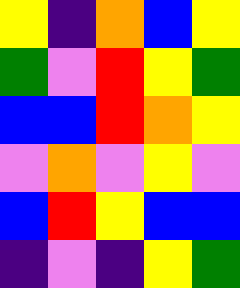[["yellow", "indigo", "orange", "blue", "yellow"], ["green", "violet", "red", "yellow", "green"], ["blue", "blue", "red", "orange", "yellow"], ["violet", "orange", "violet", "yellow", "violet"], ["blue", "red", "yellow", "blue", "blue"], ["indigo", "violet", "indigo", "yellow", "green"]]